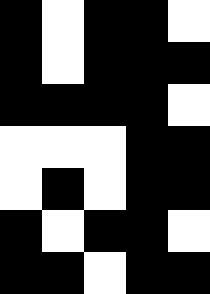[["black", "white", "black", "black", "white"], ["black", "white", "black", "black", "black"], ["black", "black", "black", "black", "white"], ["white", "white", "white", "black", "black"], ["white", "black", "white", "black", "black"], ["black", "white", "black", "black", "white"], ["black", "black", "white", "black", "black"]]